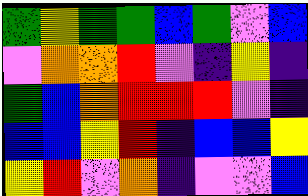[["green", "yellow", "green", "green", "blue", "green", "violet", "blue"], ["violet", "orange", "orange", "red", "violet", "indigo", "yellow", "indigo"], ["green", "blue", "orange", "red", "red", "red", "violet", "indigo"], ["blue", "blue", "yellow", "red", "indigo", "blue", "blue", "yellow"], ["yellow", "red", "violet", "orange", "indigo", "violet", "violet", "blue"]]